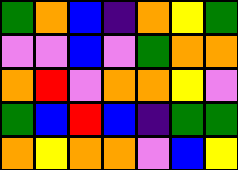[["green", "orange", "blue", "indigo", "orange", "yellow", "green"], ["violet", "violet", "blue", "violet", "green", "orange", "orange"], ["orange", "red", "violet", "orange", "orange", "yellow", "violet"], ["green", "blue", "red", "blue", "indigo", "green", "green"], ["orange", "yellow", "orange", "orange", "violet", "blue", "yellow"]]